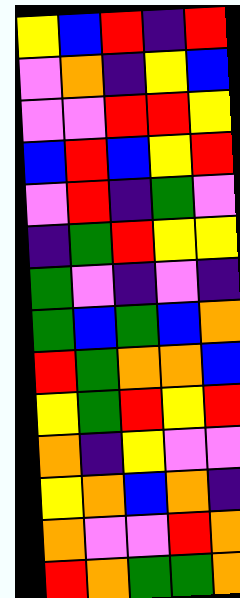[["yellow", "blue", "red", "indigo", "red"], ["violet", "orange", "indigo", "yellow", "blue"], ["violet", "violet", "red", "red", "yellow"], ["blue", "red", "blue", "yellow", "red"], ["violet", "red", "indigo", "green", "violet"], ["indigo", "green", "red", "yellow", "yellow"], ["green", "violet", "indigo", "violet", "indigo"], ["green", "blue", "green", "blue", "orange"], ["red", "green", "orange", "orange", "blue"], ["yellow", "green", "red", "yellow", "red"], ["orange", "indigo", "yellow", "violet", "violet"], ["yellow", "orange", "blue", "orange", "indigo"], ["orange", "violet", "violet", "red", "orange"], ["red", "orange", "green", "green", "orange"]]